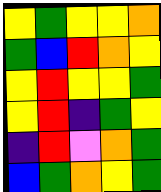[["yellow", "green", "yellow", "yellow", "orange"], ["green", "blue", "red", "orange", "yellow"], ["yellow", "red", "yellow", "yellow", "green"], ["yellow", "red", "indigo", "green", "yellow"], ["indigo", "red", "violet", "orange", "green"], ["blue", "green", "orange", "yellow", "green"]]